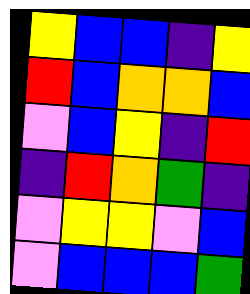[["yellow", "blue", "blue", "indigo", "yellow"], ["red", "blue", "orange", "orange", "blue"], ["violet", "blue", "yellow", "indigo", "red"], ["indigo", "red", "orange", "green", "indigo"], ["violet", "yellow", "yellow", "violet", "blue"], ["violet", "blue", "blue", "blue", "green"]]